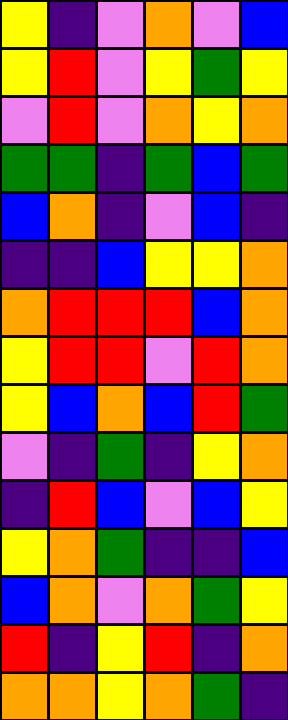[["yellow", "indigo", "violet", "orange", "violet", "blue"], ["yellow", "red", "violet", "yellow", "green", "yellow"], ["violet", "red", "violet", "orange", "yellow", "orange"], ["green", "green", "indigo", "green", "blue", "green"], ["blue", "orange", "indigo", "violet", "blue", "indigo"], ["indigo", "indigo", "blue", "yellow", "yellow", "orange"], ["orange", "red", "red", "red", "blue", "orange"], ["yellow", "red", "red", "violet", "red", "orange"], ["yellow", "blue", "orange", "blue", "red", "green"], ["violet", "indigo", "green", "indigo", "yellow", "orange"], ["indigo", "red", "blue", "violet", "blue", "yellow"], ["yellow", "orange", "green", "indigo", "indigo", "blue"], ["blue", "orange", "violet", "orange", "green", "yellow"], ["red", "indigo", "yellow", "red", "indigo", "orange"], ["orange", "orange", "yellow", "orange", "green", "indigo"]]